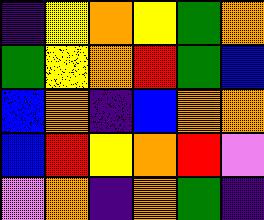[["indigo", "yellow", "orange", "yellow", "green", "orange"], ["green", "yellow", "orange", "red", "green", "blue"], ["blue", "orange", "indigo", "blue", "orange", "orange"], ["blue", "red", "yellow", "orange", "red", "violet"], ["violet", "orange", "indigo", "orange", "green", "indigo"]]